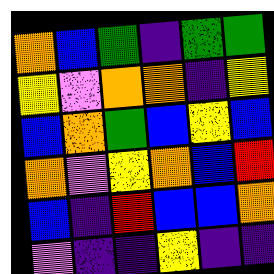[["orange", "blue", "green", "indigo", "green", "green"], ["yellow", "violet", "orange", "orange", "indigo", "yellow"], ["blue", "orange", "green", "blue", "yellow", "blue"], ["orange", "violet", "yellow", "orange", "blue", "red"], ["blue", "indigo", "red", "blue", "blue", "orange"], ["violet", "indigo", "indigo", "yellow", "indigo", "indigo"]]